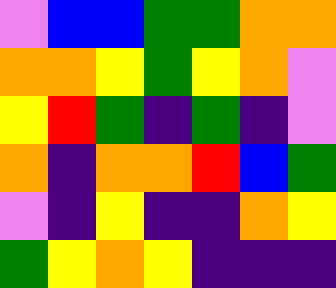[["violet", "blue", "blue", "green", "green", "orange", "orange"], ["orange", "orange", "yellow", "green", "yellow", "orange", "violet"], ["yellow", "red", "green", "indigo", "green", "indigo", "violet"], ["orange", "indigo", "orange", "orange", "red", "blue", "green"], ["violet", "indigo", "yellow", "indigo", "indigo", "orange", "yellow"], ["green", "yellow", "orange", "yellow", "indigo", "indigo", "indigo"]]